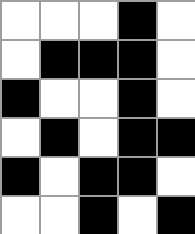[["white", "white", "white", "black", "white"], ["white", "black", "black", "black", "white"], ["black", "white", "white", "black", "white"], ["white", "black", "white", "black", "black"], ["black", "white", "black", "black", "white"], ["white", "white", "black", "white", "black"]]